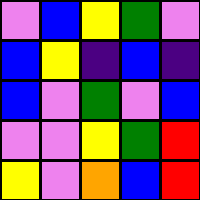[["violet", "blue", "yellow", "green", "violet"], ["blue", "yellow", "indigo", "blue", "indigo"], ["blue", "violet", "green", "violet", "blue"], ["violet", "violet", "yellow", "green", "red"], ["yellow", "violet", "orange", "blue", "red"]]